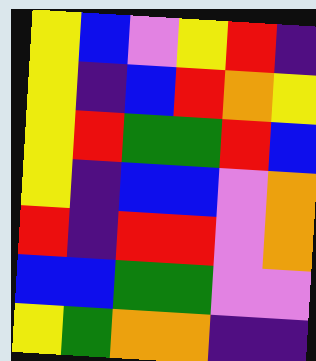[["yellow", "blue", "violet", "yellow", "red", "indigo"], ["yellow", "indigo", "blue", "red", "orange", "yellow"], ["yellow", "red", "green", "green", "red", "blue"], ["yellow", "indigo", "blue", "blue", "violet", "orange"], ["red", "indigo", "red", "red", "violet", "orange"], ["blue", "blue", "green", "green", "violet", "violet"], ["yellow", "green", "orange", "orange", "indigo", "indigo"]]